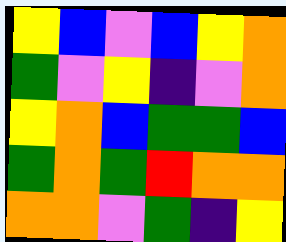[["yellow", "blue", "violet", "blue", "yellow", "orange"], ["green", "violet", "yellow", "indigo", "violet", "orange"], ["yellow", "orange", "blue", "green", "green", "blue"], ["green", "orange", "green", "red", "orange", "orange"], ["orange", "orange", "violet", "green", "indigo", "yellow"]]